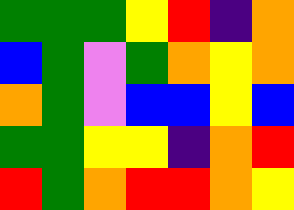[["green", "green", "green", "yellow", "red", "indigo", "orange"], ["blue", "green", "violet", "green", "orange", "yellow", "orange"], ["orange", "green", "violet", "blue", "blue", "yellow", "blue"], ["green", "green", "yellow", "yellow", "indigo", "orange", "red"], ["red", "green", "orange", "red", "red", "orange", "yellow"]]